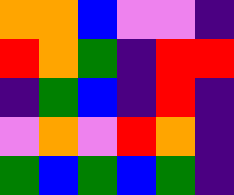[["orange", "orange", "blue", "violet", "violet", "indigo"], ["red", "orange", "green", "indigo", "red", "red"], ["indigo", "green", "blue", "indigo", "red", "indigo"], ["violet", "orange", "violet", "red", "orange", "indigo"], ["green", "blue", "green", "blue", "green", "indigo"]]